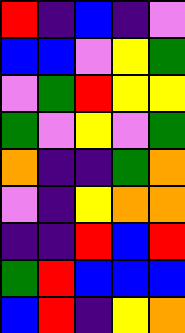[["red", "indigo", "blue", "indigo", "violet"], ["blue", "blue", "violet", "yellow", "green"], ["violet", "green", "red", "yellow", "yellow"], ["green", "violet", "yellow", "violet", "green"], ["orange", "indigo", "indigo", "green", "orange"], ["violet", "indigo", "yellow", "orange", "orange"], ["indigo", "indigo", "red", "blue", "red"], ["green", "red", "blue", "blue", "blue"], ["blue", "red", "indigo", "yellow", "orange"]]